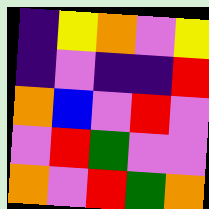[["indigo", "yellow", "orange", "violet", "yellow"], ["indigo", "violet", "indigo", "indigo", "red"], ["orange", "blue", "violet", "red", "violet"], ["violet", "red", "green", "violet", "violet"], ["orange", "violet", "red", "green", "orange"]]